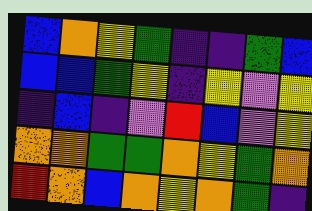[["blue", "orange", "yellow", "green", "indigo", "indigo", "green", "blue"], ["blue", "blue", "green", "yellow", "indigo", "yellow", "violet", "yellow"], ["indigo", "blue", "indigo", "violet", "red", "blue", "violet", "yellow"], ["orange", "orange", "green", "green", "orange", "yellow", "green", "orange"], ["red", "orange", "blue", "orange", "yellow", "orange", "green", "indigo"]]